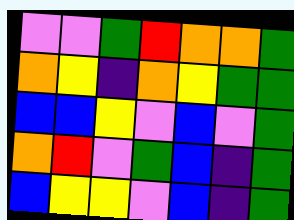[["violet", "violet", "green", "red", "orange", "orange", "green"], ["orange", "yellow", "indigo", "orange", "yellow", "green", "green"], ["blue", "blue", "yellow", "violet", "blue", "violet", "green"], ["orange", "red", "violet", "green", "blue", "indigo", "green"], ["blue", "yellow", "yellow", "violet", "blue", "indigo", "green"]]